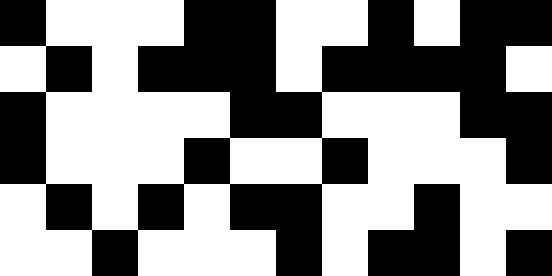[["black", "white", "white", "white", "black", "black", "white", "white", "black", "white", "black", "black"], ["white", "black", "white", "black", "black", "black", "white", "black", "black", "black", "black", "white"], ["black", "white", "white", "white", "white", "black", "black", "white", "white", "white", "black", "black"], ["black", "white", "white", "white", "black", "white", "white", "black", "white", "white", "white", "black"], ["white", "black", "white", "black", "white", "black", "black", "white", "white", "black", "white", "white"], ["white", "white", "black", "white", "white", "white", "black", "white", "black", "black", "white", "black"]]